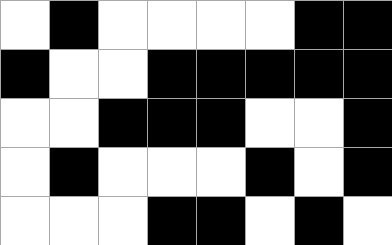[["white", "black", "white", "white", "white", "white", "black", "black"], ["black", "white", "white", "black", "black", "black", "black", "black"], ["white", "white", "black", "black", "black", "white", "white", "black"], ["white", "black", "white", "white", "white", "black", "white", "black"], ["white", "white", "white", "black", "black", "white", "black", "white"]]